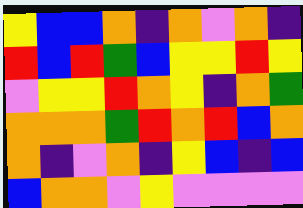[["yellow", "blue", "blue", "orange", "indigo", "orange", "violet", "orange", "indigo"], ["red", "blue", "red", "green", "blue", "yellow", "yellow", "red", "yellow"], ["violet", "yellow", "yellow", "red", "orange", "yellow", "indigo", "orange", "green"], ["orange", "orange", "orange", "green", "red", "orange", "red", "blue", "orange"], ["orange", "indigo", "violet", "orange", "indigo", "yellow", "blue", "indigo", "blue"], ["blue", "orange", "orange", "violet", "yellow", "violet", "violet", "violet", "violet"]]